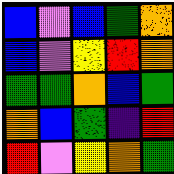[["blue", "violet", "blue", "green", "orange"], ["blue", "violet", "yellow", "red", "orange"], ["green", "green", "orange", "blue", "green"], ["orange", "blue", "green", "indigo", "red"], ["red", "violet", "yellow", "orange", "green"]]